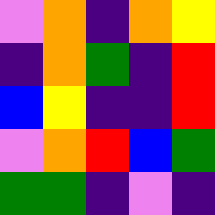[["violet", "orange", "indigo", "orange", "yellow"], ["indigo", "orange", "green", "indigo", "red"], ["blue", "yellow", "indigo", "indigo", "red"], ["violet", "orange", "red", "blue", "green"], ["green", "green", "indigo", "violet", "indigo"]]